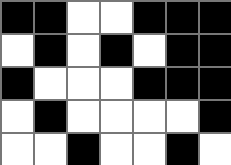[["black", "black", "white", "white", "black", "black", "black"], ["white", "black", "white", "black", "white", "black", "black"], ["black", "white", "white", "white", "black", "black", "black"], ["white", "black", "white", "white", "white", "white", "black"], ["white", "white", "black", "white", "white", "black", "white"]]